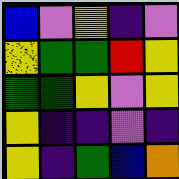[["blue", "violet", "yellow", "indigo", "violet"], ["yellow", "green", "green", "red", "yellow"], ["green", "green", "yellow", "violet", "yellow"], ["yellow", "indigo", "indigo", "violet", "indigo"], ["yellow", "indigo", "green", "blue", "orange"]]